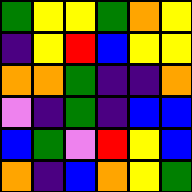[["green", "yellow", "yellow", "green", "orange", "yellow"], ["indigo", "yellow", "red", "blue", "yellow", "yellow"], ["orange", "orange", "green", "indigo", "indigo", "orange"], ["violet", "indigo", "green", "indigo", "blue", "blue"], ["blue", "green", "violet", "red", "yellow", "blue"], ["orange", "indigo", "blue", "orange", "yellow", "green"]]